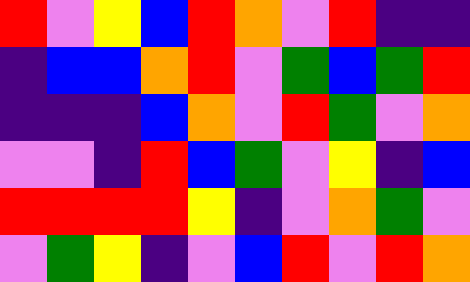[["red", "violet", "yellow", "blue", "red", "orange", "violet", "red", "indigo", "indigo"], ["indigo", "blue", "blue", "orange", "red", "violet", "green", "blue", "green", "red"], ["indigo", "indigo", "indigo", "blue", "orange", "violet", "red", "green", "violet", "orange"], ["violet", "violet", "indigo", "red", "blue", "green", "violet", "yellow", "indigo", "blue"], ["red", "red", "red", "red", "yellow", "indigo", "violet", "orange", "green", "violet"], ["violet", "green", "yellow", "indigo", "violet", "blue", "red", "violet", "red", "orange"]]